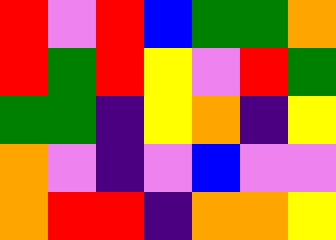[["red", "violet", "red", "blue", "green", "green", "orange"], ["red", "green", "red", "yellow", "violet", "red", "green"], ["green", "green", "indigo", "yellow", "orange", "indigo", "yellow"], ["orange", "violet", "indigo", "violet", "blue", "violet", "violet"], ["orange", "red", "red", "indigo", "orange", "orange", "yellow"]]